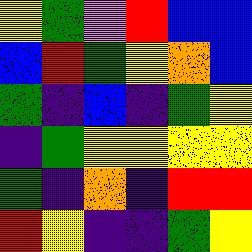[["yellow", "green", "violet", "red", "blue", "blue"], ["blue", "red", "green", "yellow", "orange", "blue"], ["green", "indigo", "blue", "indigo", "green", "yellow"], ["indigo", "green", "yellow", "yellow", "yellow", "yellow"], ["green", "indigo", "orange", "indigo", "red", "red"], ["red", "yellow", "indigo", "indigo", "green", "yellow"]]